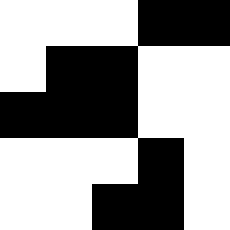[["white", "white", "white", "black", "black"], ["white", "black", "black", "white", "white"], ["black", "black", "black", "white", "white"], ["white", "white", "white", "black", "white"], ["white", "white", "black", "black", "white"]]